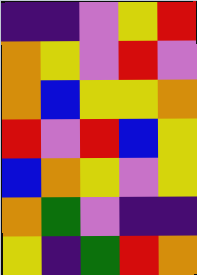[["indigo", "indigo", "violet", "yellow", "red"], ["orange", "yellow", "violet", "red", "violet"], ["orange", "blue", "yellow", "yellow", "orange"], ["red", "violet", "red", "blue", "yellow"], ["blue", "orange", "yellow", "violet", "yellow"], ["orange", "green", "violet", "indigo", "indigo"], ["yellow", "indigo", "green", "red", "orange"]]